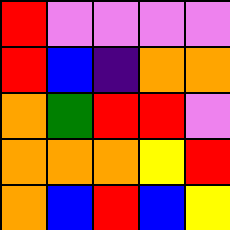[["red", "violet", "violet", "violet", "violet"], ["red", "blue", "indigo", "orange", "orange"], ["orange", "green", "red", "red", "violet"], ["orange", "orange", "orange", "yellow", "red"], ["orange", "blue", "red", "blue", "yellow"]]